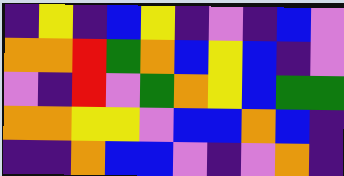[["indigo", "yellow", "indigo", "blue", "yellow", "indigo", "violet", "indigo", "blue", "violet"], ["orange", "orange", "red", "green", "orange", "blue", "yellow", "blue", "indigo", "violet"], ["violet", "indigo", "red", "violet", "green", "orange", "yellow", "blue", "green", "green"], ["orange", "orange", "yellow", "yellow", "violet", "blue", "blue", "orange", "blue", "indigo"], ["indigo", "indigo", "orange", "blue", "blue", "violet", "indigo", "violet", "orange", "indigo"]]